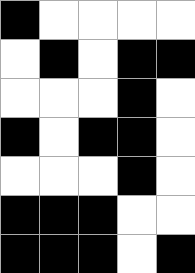[["black", "white", "white", "white", "white"], ["white", "black", "white", "black", "black"], ["white", "white", "white", "black", "white"], ["black", "white", "black", "black", "white"], ["white", "white", "white", "black", "white"], ["black", "black", "black", "white", "white"], ["black", "black", "black", "white", "black"]]